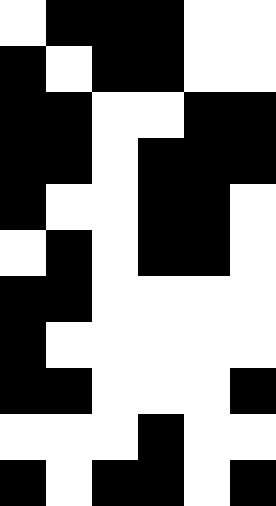[["white", "black", "black", "black", "white", "white"], ["black", "white", "black", "black", "white", "white"], ["black", "black", "white", "white", "black", "black"], ["black", "black", "white", "black", "black", "black"], ["black", "white", "white", "black", "black", "white"], ["white", "black", "white", "black", "black", "white"], ["black", "black", "white", "white", "white", "white"], ["black", "white", "white", "white", "white", "white"], ["black", "black", "white", "white", "white", "black"], ["white", "white", "white", "black", "white", "white"], ["black", "white", "black", "black", "white", "black"]]